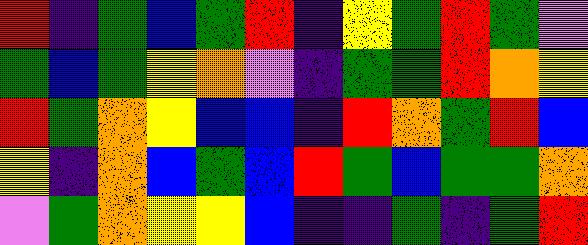[["red", "indigo", "green", "blue", "green", "red", "indigo", "yellow", "green", "red", "green", "violet"], ["green", "blue", "green", "yellow", "orange", "violet", "indigo", "green", "green", "red", "orange", "yellow"], ["red", "green", "orange", "yellow", "blue", "blue", "indigo", "red", "orange", "green", "red", "blue"], ["yellow", "indigo", "orange", "blue", "green", "blue", "red", "green", "blue", "green", "green", "orange"], ["violet", "green", "orange", "yellow", "yellow", "blue", "indigo", "indigo", "green", "indigo", "green", "red"]]